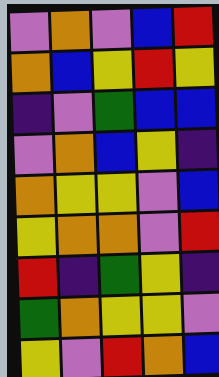[["violet", "orange", "violet", "blue", "red"], ["orange", "blue", "yellow", "red", "yellow"], ["indigo", "violet", "green", "blue", "blue"], ["violet", "orange", "blue", "yellow", "indigo"], ["orange", "yellow", "yellow", "violet", "blue"], ["yellow", "orange", "orange", "violet", "red"], ["red", "indigo", "green", "yellow", "indigo"], ["green", "orange", "yellow", "yellow", "violet"], ["yellow", "violet", "red", "orange", "blue"]]